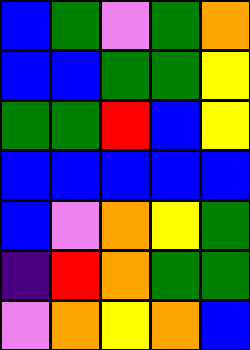[["blue", "green", "violet", "green", "orange"], ["blue", "blue", "green", "green", "yellow"], ["green", "green", "red", "blue", "yellow"], ["blue", "blue", "blue", "blue", "blue"], ["blue", "violet", "orange", "yellow", "green"], ["indigo", "red", "orange", "green", "green"], ["violet", "orange", "yellow", "orange", "blue"]]